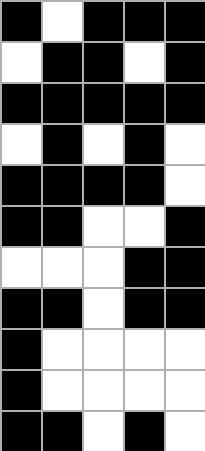[["black", "white", "black", "black", "black"], ["white", "black", "black", "white", "black"], ["black", "black", "black", "black", "black"], ["white", "black", "white", "black", "white"], ["black", "black", "black", "black", "white"], ["black", "black", "white", "white", "black"], ["white", "white", "white", "black", "black"], ["black", "black", "white", "black", "black"], ["black", "white", "white", "white", "white"], ["black", "white", "white", "white", "white"], ["black", "black", "white", "black", "white"]]